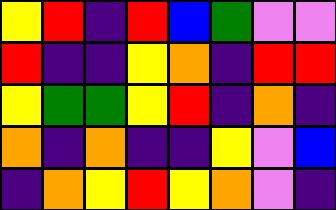[["yellow", "red", "indigo", "red", "blue", "green", "violet", "violet"], ["red", "indigo", "indigo", "yellow", "orange", "indigo", "red", "red"], ["yellow", "green", "green", "yellow", "red", "indigo", "orange", "indigo"], ["orange", "indigo", "orange", "indigo", "indigo", "yellow", "violet", "blue"], ["indigo", "orange", "yellow", "red", "yellow", "orange", "violet", "indigo"]]